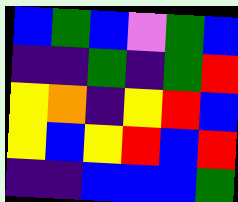[["blue", "green", "blue", "violet", "green", "blue"], ["indigo", "indigo", "green", "indigo", "green", "red"], ["yellow", "orange", "indigo", "yellow", "red", "blue"], ["yellow", "blue", "yellow", "red", "blue", "red"], ["indigo", "indigo", "blue", "blue", "blue", "green"]]